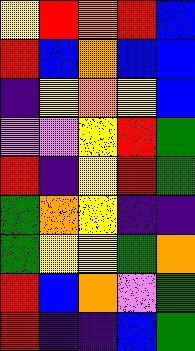[["yellow", "red", "orange", "red", "blue"], ["red", "blue", "orange", "blue", "blue"], ["indigo", "yellow", "orange", "yellow", "blue"], ["violet", "violet", "yellow", "red", "green"], ["red", "indigo", "yellow", "red", "green"], ["green", "orange", "yellow", "indigo", "indigo"], ["green", "yellow", "yellow", "green", "orange"], ["red", "blue", "orange", "violet", "green"], ["red", "indigo", "indigo", "blue", "green"]]